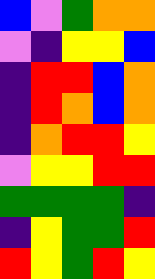[["blue", "violet", "green", "orange", "orange"], ["violet", "indigo", "yellow", "yellow", "blue"], ["indigo", "red", "red", "blue", "orange"], ["indigo", "red", "orange", "blue", "orange"], ["indigo", "orange", "red", "red", "yellow"], ["violet", "yellow", "yellow", "red", "red"], ["green", "green", "green", "green", "indigo"], ["indigo", "yellow", "green", "green", "red"], ["red", "yellow", "green", "red", "yellow"]]